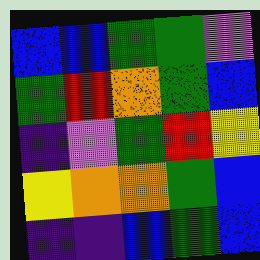[["blue", "blue", "green", "green", "violet"], ["green", "red", "orange", "green", "blue"], ["indigo", "violet", "green", "red", "yellow"], ["yellow", "orange", "orange", "green", "blue"], ["indigo", "indigo", "blue", "green", "blue"]]